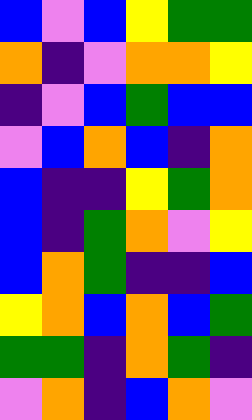[["blue", "violet", "blue", "yellow", "green", "green"], ["orange", "indigo", "violet", "orange", "orange", "yellow"], ["indigo", "violet", "blue", "green", "blue", "blue"], ["violet", "blue", "orange", "blue", "indigo", "orange"], ["blue", "indigo", "indigo", "yellow", "green", "orange"], ["blue", "indigo", "green", "orange", "violet", "yellow"], ["blue", "orange", "green", "indigo", "indigo", "blue"], ["yellow", "orange", "blue", "orange", "blue", "green"], ["green", "green", "indigo", "orange", "green", "indigo"], ["violet", "orange", "indigo", "blue", "orange", "violet"]]